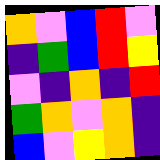[["orange", "violet", "blue", "red", "violet"], ["indigo", "green", "blue", "red", "yellow"], ["violet", "indigo", "orange", "indigo", "red"], ["green", "orange", "violet", "orange", "indigo"], ["blue", "violet", "yellow", "orange", "indigo"]]